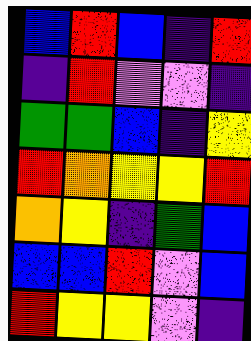[["blue", "red", "blue", "indigo", "red"], ["indigo", "red", "violet", "violet", "indigo"], ["green", "green", "blue", "indigo", "yellow"], ["red", "orange", "yellow", "yellow", "red"], ["orange", "yellow", "indigo", "green", "blue"], ["blue", "blue", "red", "violet", "blue"], ["red", "yellow", "yellow", "violet", "indigo"]]